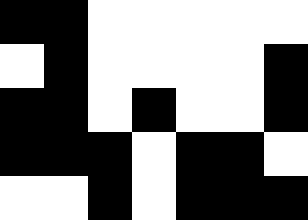[["black", "black", "white", "white", "white", "white", "white"], ["white", "black", "white", "white", "white", "white", "black"], ["black", "black", "white", "black", "white", "white", "black"], ["black", "black", "black", "white", "black", "black", "white"], ["white", "white", "black", "white", "black", "black", "black"]]